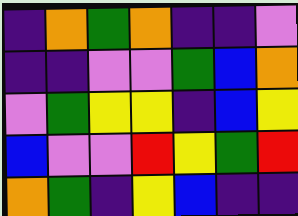[["indigo", "orange", "green", "orange", "indigo", "indigo", "violet"], ["indigo", "indigo", "violet", "violet", "green", "blue", "orange"], ["violet", "green", "yellow", "yellow", "indigo", "blue", "yellow"], ["blue", "violet", "violet", "red", "yellow", "green", "red"], ["orange", "green", "indigo", "yellow", "blue", "indigo", "indigo"]]